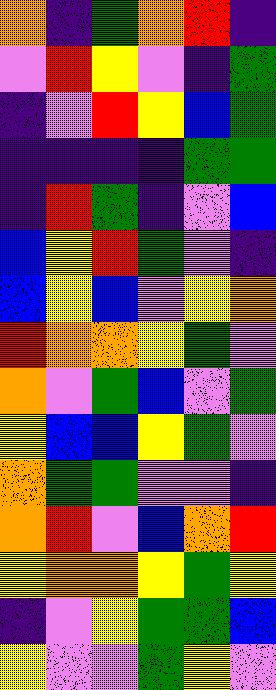[["orange", "indigo", "green", "orange", "red", "indigo"], ["violet", "red", "yellow", "violet", "indigo", "green"], ["indigo", "violet", "red", "yellow", "blue", "green"], ["indigo", "indigo", "indigo", "indigo", "green", "green"], ["indigo", "red", "green", "indigo", "violet", "blue"], ["blue", "yellow", "red", "green", "violet", "indigo"], ["blue", "yellow", "blue", "violet", "yellow", "orange"], ["red", "orange", "orange", "yellow", "green", "violet"], ["orange", "violet", "green", "blue", "violet", "green"], ["yellow", "blue", "blue", "yellow", "green", "violet"], ["orange", "green", "green", "violet", "violet", "indigo"], ["orange", "red", "violet", "blue", "orange", "red"], ["yellow", "orange", "orange", "yellow", "green", "yellow"], ["indigo", "violet", "yellow", "green", "green", "blue"], ["yellow", "violet", "violet", "green", "yellow", "violet"]]